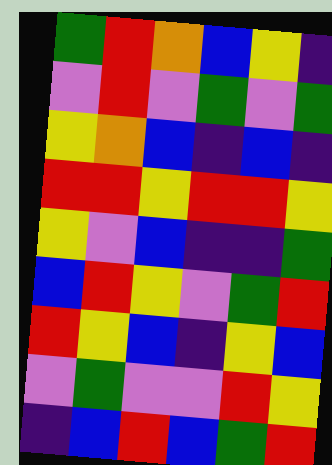[["green", "red", "orange", "blue", "yellow", "indigo"], ["violet", "red", "violet", "green", "violet", "green"], ["yellow", "orange", "blue", "indigo", "blue", "indigo"], ["red", "red", "yellow", "red", "red", "yellow"], ["yellow", "violet", "blue", "indigo", "indigo", "green"], ["blue", "red", "yellow", "violet", "green", "red"], ["red", "yellow", "blue", "indigo", "yellow", "blue"], ["violet", "green", "violet", "violet", "red", "yellow"], ["indigo", "blue", "red", "blue", "green", "red"]]